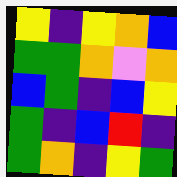[["yellow", "indigo", "yellow", "orange", "blue"], ["green", "green", "orange", "violet", "orange"], ["blue", "green", "indigo", "blue", "yellow"], ["green", "indigo", "blue", "red", "indigo"], ["green", "orange", "indigo", "yellow", "green"]]